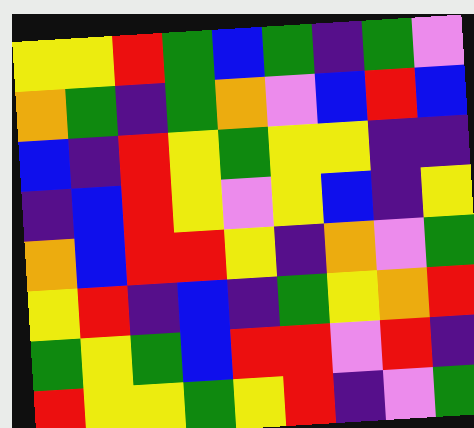[["yellow", "yellow", "red", "green", "blue", "green", "indigo", "green", "violet"], ["orange", "green", "indigo", "green", "orange", "violet", "blue", "red", "blue"], ["blue", "indigo", "red", "yellow", "green", "yellow", "yellow", "indigo", "indigo"], ["indigo", "blue", "red", "yellow", "violet", "yellow", "blue", "indigo", "yellow"], ["orange", "blue", "red", "red", "yellow", "indigo", "orange", "violet", "green"], ["yellow", "red", "indigo", "blue", "indigo", "green", "yellow", "orange", "red"], ["green", "yellow", "green", "blue", "red", "red", "violet", "red", "indigo"], ["red", "yellow", "yellow", "green", "yellow", "red", "indigo", "violet", "green"]]